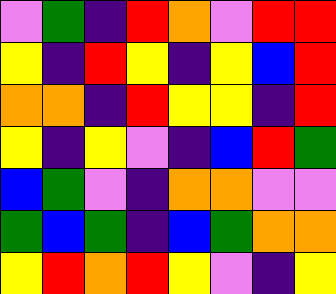[["violet", "green", "indigo", "red", "orange", "violet", "red", "red"], ["yellow", "indigo", "red", "yellow", "indigo", "yellow", "blue", "red"], ["orange", "orange", "indigo", "red", "yellow", "yellow", "indigo", "red"], ["yellow", "indigo", "yellow", "violet", "indigo", "blue", "red", "green"], ["blue", "green", "violet", "indigo", "orange", "orange", "violet", "violet"], ["green", "blue", "green", "indigo", "blue", "green", "orange", "orange"], ["yellow", "red", "orange", "red", "yellow", "violet", "indigo", "yellow"]]